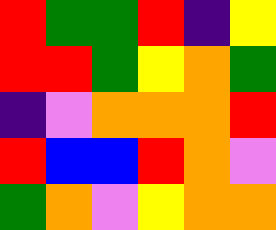[["red", "green", "green", "red", "indigo", "yellow"], ["red", "red", "green", "yellow", "orange", "green"], ["indigo", "violet", "orange", "orange", "orange", "red"], ["red", "blue", "blue", "red", "orange", "violet"], ["green", "orange", "violet", "yellow", "orange", "orange"]]